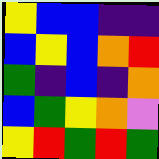[["yellow", "blue", "blue", "indigo", "indigo"], ["blue", "yellow", "blue", "orange", "red"], ["green", "indigo", "blue", "indigo", "orange"], ["blue", "green", "yellow", "orange", "violet"], ["yellow", "red", "green", "red", "green"]]